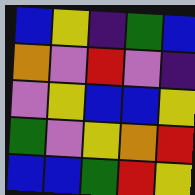[["blue", "yellow", "indigo", "green", "blue"], ["orange", "violet", "red", "violet", "indigo"], ["violet", "yellow", "blue", "blue", "yellow"], ["green", "violet", "yellow", "orange", "red"], ["blue", "blue", "green", "red", "yellow"]]